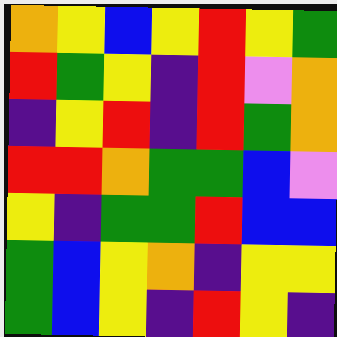[["orange", "yellow", "blue", "yellow", "red", "yellow", "green"], ["red", "green", "yellow", "indigo", "red", "violet", "orange"], ["indigo", "yellow", "red", "indigo", "red", "green", "orange"], ["red", "red", "orange", "green", "green", "blue", "violet"], ["yellow", "indigo", "green", "green", "red", "blue", "blue"], ["green", "blue", "yellow", "orange", "indigo", "yellow", "yellow"], ["green", "blue", "yellow", "indigo", "red", "yellow", "indigo"]]